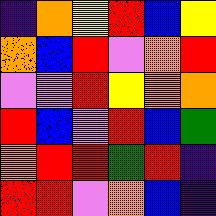[["indigo", "orange", "yellow", "red", "blue", "yellow"], ["orange", "blue", "red", "violet", "orange", "red"], ["violet", "violet", "red", "yellow", "orange", "orange"], ["red", "blue", "violet", "red", "blue", "green"], ["orange", "red", "red", "green", "red", "indigo"], ["red", "red", "violet", "orange", "blue", "indigo"]]